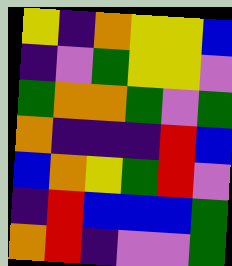[["yellow", "indigo", "orange", "yellow", "yellow", "blue"], ["indigo", "violet", "green", "yellow", "yellow", "violet"], ["green", "orange", "orange", "green", "violet", "green"], ["orange", "indigo", "indigo", "indigo", "red", "blue"], ["blue", "orange", "yellow", "green", "red", "violet"], ["indigo", "red", "blue", "blue", "blue", "green"], ["orange", "red", "indigo", "violet", "violet", "green"]]